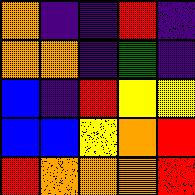[["orange", "indigo", "indigo", "red", "indigo"], ["orange", "orange", "indigo", "green", "indigo"], ["blue", "indigo", "red", "yellow", "yellow"], ["blue", "blue", "yellow", "orange", "red"], ["red", "orange", "orange", "orange", "red"]]